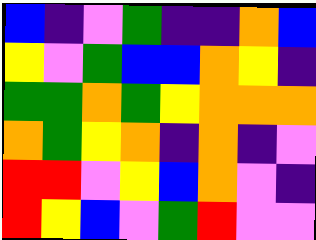[["blue", "indigo", "violet", "green", "indigo", "indigo", "orange", "blue"], ["yellow", "violet", "green", "blue", "blue", "orange", "yellow", "indigo"], ["green", "green", "orange", "green", "yellow", "orange", "orange", "orange"], ["orange", "green", "yellow", "orange", "indigo", "orange", "indigo", "violet"], ["red", "red", "violet", "yellow", "blue", "orange", "violet", "indigo"], ["red", "yellow", "blue", "violet", "green", "red", "violet", "violet"]]